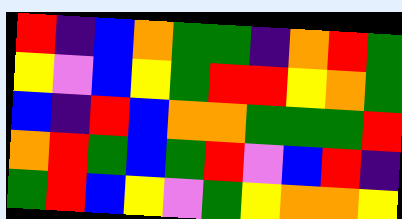[["red", "indigo", "blue", "orange", "green", "green", "indigo", "orange", "red", "green"], ["yellow", "violet", "blue", "yellow", "green", "red", "red", "yellow", "orange", "green"], ["blue", "indigo", "red", "blue", "orange", "orange", "green", "green", "green", "red"], ["orange", "red", "green", "blue", "green", "red", "violet", "blue", "red", "indigo"], ["green", "red", "blue", "yellow", "violet", "green", "yellow", "orange", "orange", "yellow"]]